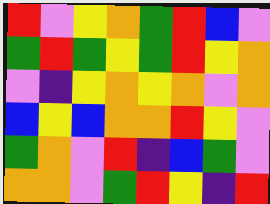[["red", "violet", "yellow", "orange", "green", "red", "blue", "violet"], ["green", "red", "green", "yellow", "green", "red", "yellow", "orange"], ["violet", "indigo", "yellow", "orange", "yellow", "orange", "violet", "orange"], ["blue", "yellow", "blue", "orange", "orange", "red", "yellow", "violet"], ["green", "orange", "violet", "red", "indigo", "blue", "green", "violet"], ["orange", "orange", "violet", "green", "red", "yellow", "indigo", "red"]]